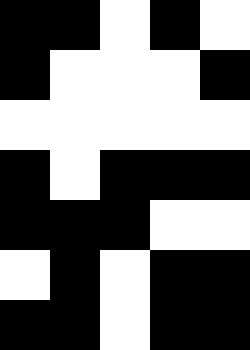[["black", "black", "white", "black", "white"], ["black", "white", "white", "white", "black"], ["white", "white", "white", "white", "white"], ["black", "white", "black", "black", "black"], ["black", "black", "black", "white", "white"], ["white", "black", "white", "black", "black"], ["black", "black", "white", "black", "black"]]